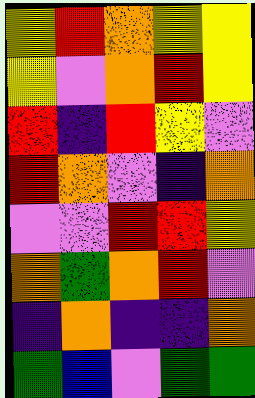[["yellow", "red", "orange", "yellow", "yellow"], ["yellow", "violet", "orange", "red", "yellow"], ["red", "indigo", "red", "yellow", "violet"], ["red", "orange", "violet", "indigo", "orange"], ["violet", "violet", "red", "red", "yellow"], ["orange", "green", "orange", "red", "violet"], ["indigo", "orange", "indigo", "indigo", "orange"], ["green", "blue", "violet", "green", "green"]]